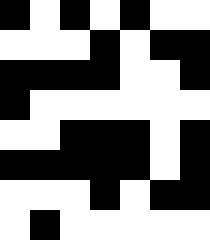[["black", "white", "black", "white", "black", "white", "white"], ["white", "white", "white", "black", "white", "black", "black"], ["black", "black", "black", "black", "white", "white", "black"], ["black", "white", "white", "white", "white", "white", "white"], ["white", "white", "black", "black", "black", "white", "black"], ["black", "black", "black", "black", "black", "white", "black"], ["white", "white", "white", "black", "white", "black", "black"], ["white", "black", "white", "white", "white", "white", "white"]]